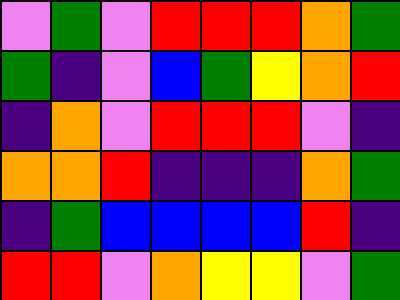[["violet", "green", "violet", "red", "red", "red", "orange", "green"], ["green", "indigo", "violet", "blue", "green", "yellow", "orange", "red"], ["indigo", "orange", "violet", "red", "red", "red", "violet", "indigo"], ["orange", "orange", "red", "indigo", "indigo", "indigo", "orange", "green"], ["indigo", "green", "blue", "blue", "blue", "blue", "red", "indigo"], ["red", "red", "violet", "orange", "yellow", "yellow", "violet", "green"]]